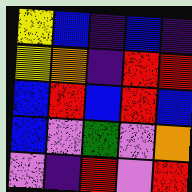[["yellow", "blue", "indigo", "blue", "indigo"], ["yellow", "orange", "indigo", "red", "red"], ["blue", "red", "blue", "red", "blue"], ["blue", "violet", "green", "violet", "orange"], ["violet", "indigo", "red", "violet", "red"]]